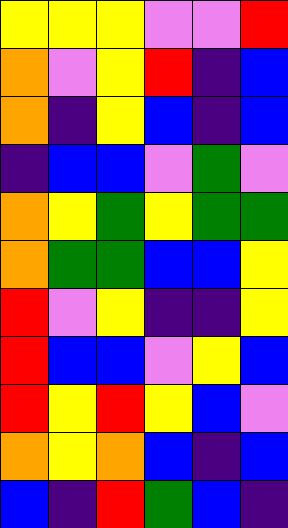[["yellow", "yellow", "yellow", "violet", "violet", "red"], ["orange", "violet", "yellow", "red", "indigo", "blue"], ["orange", "indigo", "yellow", "blue", "indigo", "blue"], ["indigo", "blue", "blue", "violet", "green", "violet"], ["orange", "yellow", "green", "yellow", "green", "green"], ["orange", "green", "green", "blue", "blue", "yellow"], ["red", "violet", "yellow", "indigo", "indigo", "yellow"], ["red", "blue", "blue", "violet", "yellow", "blue"], ["red", "yellow", "red", "yellow", "blue", "violet"], ["orange", "yellow", "orange", "blue", "indigo", "blue"], ["blue", "indigo", "red", "green", "blue", "indigo"]]